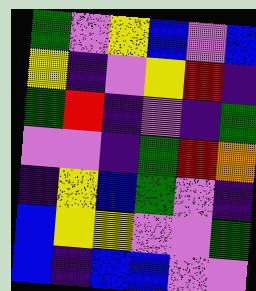[["green", "violet", "yellow", "blue", "violet", "blue"], ["yellow", "indigo", "violet", "yellow", "red", "indigo"], ["green", "red", "indigo", "violet", "indigo", "green"], ["violet", "violet", "indigo", "green", "red", "orange"], ["indigo", "yellow", "blue", "green", "violet", "indigo"], ["blue", "yellow", "yellow", "violet", "violet", "green"], ["blue", "indigo", "blue", "blue", "violet", "violet"]]